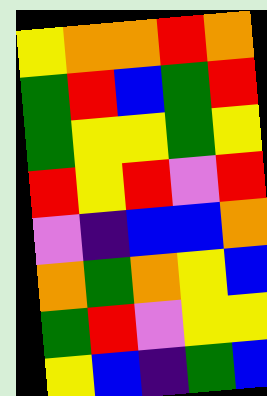[["yellow", "orange", "orange", "red", "orange"], ["green", "red", "blue", "green", "red"], ["green", "yellow", "yellow", "green", "yellow"], ["red", "yellow", "red", "violet", "red"], ["violet", "indigo", "blue", "blue", "orange"], ["orange", "green", "orange", "yellow", "blue"], ["green", "red", "violet", "yellow", "yellow"], ["yellow", "blue", "indigo", "green", "blue"]]